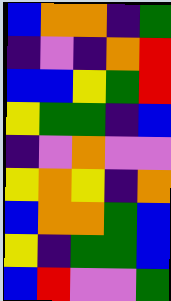[["blue", "orange", "orange", "indigo", "green"], ["indigo", "violet", "indigo", "orange", "red"], ["blue", "blue", "yellow", "green", "red"], ["yellow", "green", "green", "indigo", "blue"], ["indigo", "violet", "orange", "violet", "violet"], ["yellow", "orange", "yellow", "indigo", "orange"], ["blue", "orange", "orange", "green", "blue"], ["yellow", "indigo", "green", "green", "blue"], ["blue", "red", "violet", "violet", "green"]]